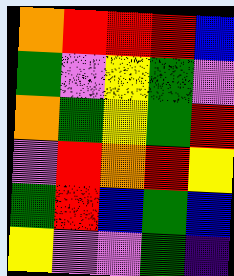[["orange", "red", "red", "red", "blue"], ["green", "violet", "yellow", "green", "violet"], ["orange", "green", "yellow", "green", "red"], ["violet", "red", "orange", "red", "yellow"], ["green", "red", "blue", "green", "blue"], ["yellow", "violet", "violet", "green", "indigo"]]